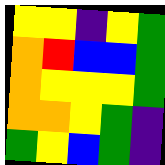[["yellow", "yellow", "indigo", "yellow", "green"], ["orange", "red", "blue", "blue", "green"], ["orange", "yellow", "yellow", "yellow", "green"], ["orange", "orange", "yellow", "green", "indigo"], ["green", "yellow", "blue", "green", "indigo"]]